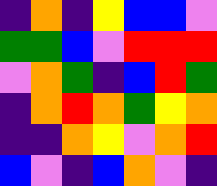[["indigo", "orange", "indigo", "yellow", "blue", "blue", "violet"], ["green", "green", "blue", "violet", "red", "red", "red"], ["violet", "orange", "green", "indigo", "blue", "red", "green"], ["indigo", "orange", "red", "orange", "green", "yellow", "orange"], ["indigo", "indigo", "orange", "yellow", "violet", "orange", "red"], ["blue", "violet", "indigo", "blue", "orange", "violet", "indigo"]]